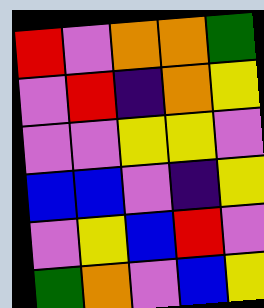[["red", "violet", "orange", "orange", "green"], ["violet", "red", "indigo", "orange", "yellow"], ["violet", "violet", "yellow", "yellow", "violet"], ["blue", "blue", "violet", "indigo", "yellow"], ["violet", "yellow", "blue", "red", "violet"], ["green", "orange", "violet", "blue", "yellow"]]